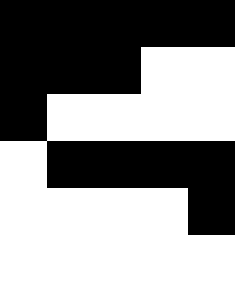[["black", "black", "black", "black", "black"], ["black", "black", "black", "white", "white"], ["black", "white", "white", "white", "white"], ["white", "black", "black", "black", "black"], ["white", "white", "white", "white", "black"], ["white", "white", "white", "white", "white"]]